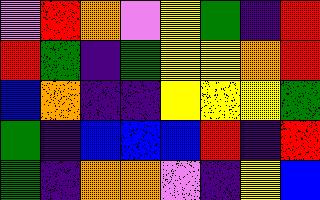[["violet", "red", "orange", "violet", "yellow", "green", "indigo", "red"], ["red", "green", "indigo", "green", "yellow", "yellow", "orange", "red"], ["blue", "orange", "indigo", "indigo", "yellow", "yellow", "yellow", "green"], ["green", "indigo", "blue", "blue", "blue", "red", "indigo", "red"], ["green", "indigo", "orange", "orange", "violet", "indigo", "yellow", "blue"]]